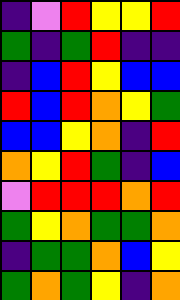[["indigo", "violet", "red", "yellow", "yellow", "red"], ["green", "indigo", "green", "red", "indigo", "indigo"], ["indigo", "blue", "red", "yellow", "blue", "blue"], ["red", "blue", "red", "orange", "yellow", "green"], ["blue", "blue", "yellow", "orange", "indigo", "red"], ["orange", "yellow", "red", "green", "indigo", "blue"], ["violet", "red", "red", "red", "orange", "red"], ["green", "yellow", "orange", "green", "green", "orange"], ["indigo", "green", "green", "orange", "blue", "yellow"], ["green", "orange", "green", "yellow", "indigo", "orange"]]